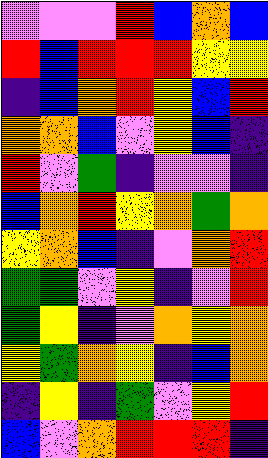[["violet", "violet", "violet", "red", "blue", "orange", "blue"], ["red", "blue", "red", "red", "red", "yellow", "yellow"], ["indigo", "blue", "orange", "red", "yellow", "blue", "red"], ["orange", "orange", "blue", "violet", "yellow", "blue", "indigo"], ["red", "violet", "green", "indigo", "violet", "violet", "indigo"], ["blue", "orange", "red", "yellow", "orange", "green", "orange"], ["yellow", "orange", "blue", "indigo", "violet", "orange", "red"], ["green", "green", "violet", "yellow", "indigo", "violet", "red"], ["green", "yellow", "indigo", "violet", "orange", "yellow", "orange"], ["yellow", "green", "orange", "yellow", "indigo", "blue", "orange"], ["indigo", "yellow", "indigo", "green", "violet", "yellow", "red"], ["blue", "violet", "orange", "red", "red", "red", "indigo"]]